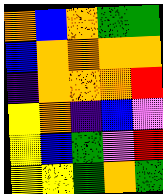[["orange", "blue", "orange", "green", "green"], ["blue", "orange", "orange", "orange", "orange"], ["indigo", "orange", "orange", "orange", "red"], ["yellow", "orange", "indigo", "blue", "violet"], ["yellow", "blue", "green", "violet", "red"], ["yellow", "yellow", "green", "orange", "green"]]